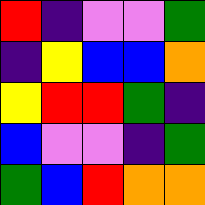[["red", "indigo", "violet", "violet", "green"], ["indigo", "yellow", "blue", "blue", "orange"], ["yellow", "red", "red", "green", "indigo"], ["blue", "violet", "violet", "indigo", "green"], ["green", "blue", "red", "orange", "orange"]]